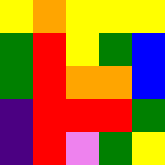[["yellow", "orange", "yellow", "yellow", "yellow"], ["green", "red", "yellow", "green", "blue"], ["green", "red", "orange", "orange", "blue"], ["indigo", "red", "red", "red", "green"], ["indigo", "red", "violet", "green", "yellow"]]